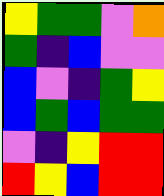[["yellow", "green", "green", "violet", "orange"], ["green", "indigo", "blue", "violet", "violet"], ["blue", "violet", "indigo", "green", "yellow"], ["blue", "green", "blue", "green", "green"], ["violet", "indigo", "yellow", "red", "red"], ["red", "yellow", "blue", "red", "red"]]